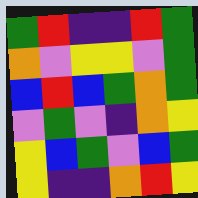[["green", "red", "indigo", "indigo", "red", "green"], ["orange", "violet", "yellow", "yellow", "violet", "green"], ["blue", "red", "blue", "green", "orange", "green"], ["violet", "green", "violet", "indigo", "orange", "yellow"], ["yellow", "blue", "green", "violet", "blue", "green"], ["yellow", "indigo", "indigo", "orange", "red", "yellow"]]